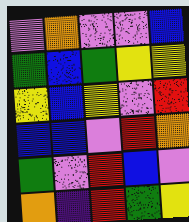[["violet", "orange", "violet", "violet", "blue"], ["green", "blue", "green", "yellow", "yellow"], ["yellow", "blue", "yellow", "violet", "red"], ["blue", "blue", "violet", "red", "orange"], ["green", "violet", "red", "blue", "violet"], ["orange", "indigo", "red", "green", "yellow"]]